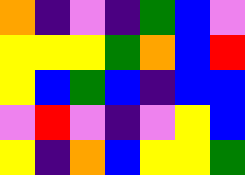[["orange", "indigo", "violet", "indigo", "green", "blue", "violet"], ["yellow", "yellow", "yellow", "green", "orange", "blue", "red"], ["yellow", "blue", "green", "blue", "indigo", "blue", "blue"], ["violet", "red", "violet", "indigo", "violet", "yellow", "blue"], ["yellow", "indigo", "orange", "blue", "yellow", "yellow", "green"]]